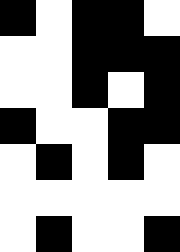[["black", "white", "black", "black", "white"], ["white", "white", "black", "black", "black"], ["white", "white", "black", "white", "black"], ["black", "white", "white", "black", "black"], ["white", "black", "white", "black", "white"], ["white", "white", "white", "white", "white"], ["white", "black", "white", "white", "black"]]